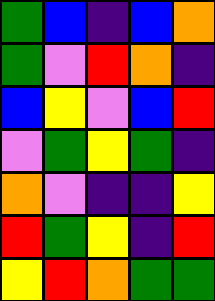[["green", "blue", "indigo", "blue", "orange"], ["green", "violet", "red", "orange", "indigo"], ["blue", "yellow", "violet", "blue", "red"], ["violet", "green", "yellow", "green", "indigo"], ["orange", "violet", "indigo", "indigo", "yellow"], ["red", "green", "yellow", "indigo", "red"], ["yellow", "red", "orange", "green", "green"]]